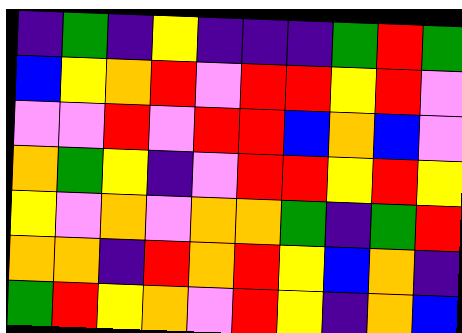[["indigo", "green", "indigo", "yellow", "indigo", "indigo", "indigo", "green", "red", "green"], ["blue", "yellow", "orange", "red", "violet", "red", "red", "yellow", "red", "violet"], ["violet", "violet", "red", "violet", "red", "red", "blue", "orange", "blue", "violet"], ["orange", "green", "yellow", "indigo", "violet", "red", "red", "yellow", "red", "yellow"], ["yellow", "violet", "orange", "violet", "orange", "orange", "green", "indigo", "green", "red"], ["orange", "orange", "indigo", "red", "orange", "red", "yellow", "blue", "orange", "indigo"], ["green", "red", "yellow", "orange", "violet", "red", "yellow", "indigo", "orange", "blue"]]